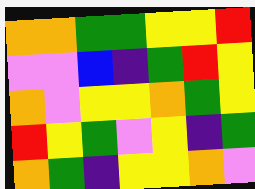[["orange", "orange", "green", "green", "yellow", "yellow", "red"], ["violet", "violet", "blue", "indigo", "green", "red", "yellow"], ["orange", "violet", "yellow", "yellow", "orange", "green", "yellow"], ["red", "yellow", "green", "violet", "yellow", "indigo", "green"], ["orange", "green", "indigo", "yellow", "yellow", "orange", "violet"]]